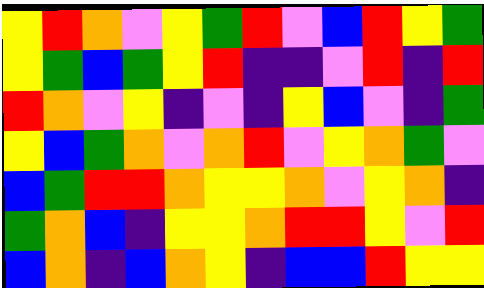[["yellow", "red", "orange", "violet", "yellow", "green", "red", "violet", "blue", "red", "yellow", "green"], ["yellow", "green", "blue", "green", "yellow", "red", "indigo", "indigo", "violet", "red", "indigo", "red"], ["red", "orange", "violet", "yellow", "indigo", "violet", "indigo", "yellow", "blue", "violet", "indigo", "green"], ["yellow", "blue", "green", "orange", "violet", "orange", "red", "violet", "yellow", "orange", "green", "violet"], ["blue", "green", "red", "red", "orange", "yellow", "yellow", "orange", "violet", "yellow", "orange", "indigo"], ["green", "orange", "blue", "indigo", "yellow", "yellow", "orange", "red", "red", "yellow", "violet", "red"], ["blue", "orange", "indigo", "blue", "orange", "yellow", "indigo", "blue", "blue", "red", "yellow", "yellow"]]